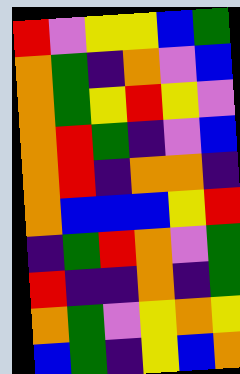[["red", "violet", "yellow", "yellow", "blue", "green"], ["orange", "green", "indigo", "orange", "violet", "blue"], ["orange", "green", "yellow", "red", "yellow", "violet"], ["orange", "red", "green", "indigo", "violet", "blue"], ["orange", "red", "indigo", "orange", "orange", "indigo"], ["orange", "blue", "blue", "blue", "yellow", "red"], ["indigo", "green", "red", "orange", "violet", "green"], ["red", "indigo", "indigo", "orange", "indigo", "green"], ["orange", "green", "violet", "yellow", "orange", "yellow"], ["blue", "green", "indigo", "yellow", "blue", "orange"]]